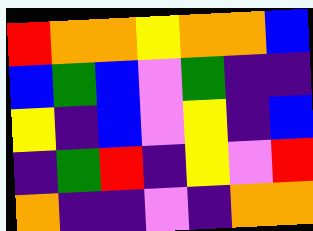[["red", "orange", "orange", "yellow", "orange", "orange", "blue"], ["blue", "green", "blue", "violet", "green", "indigo", "indigo"], ["yellow", "indigo", "blue", "violet", "yellow", "indigo", "blue"], ["indigo", "green", "red", "indigo", "yellow", "violet", "red"], ["orange", "indigo", "indigo", "violet", "indigo", "orange", "orange"]]